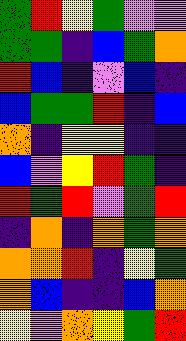[["green", "red", "yellow", "green", "violet", "violet"], ["green", "green", "indigo", "blue", "green", "orange"], ["red", "blue", "indigo", "violet", "blue", "indigo"], ["blue", "green", "green", "red", "indigo", "blue"], ["orange", "indigo", "yellow", "yellow", "indigo", "indigo"], ["blue", "violet", "yellow", "red", "green", "indigo"], ["red", "green", "red", "violet", "green", "red"], ["indigo", "orange", "indigo", "orange", "green", "orange"], ["orange", "orange", "red", "indigo", "yellow", "green"], ["orange", "blue", "indigo", "indigo", "blue", "orange"], ["yellow", "violet", "orange", "yellow", "green", "red"]]